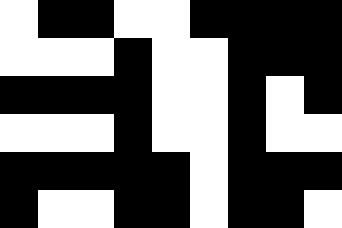[["white", "black", "black", "white", "white", "black", "black", "black", "black"], ["white", "white", "white", "black", "white", "white", "black", "black", "black"], ["black", "black", "black", "black", "white", "white", "black", "white", "black"], ["white", "white", "white", "black", "white", "white", "black", "white", "white"], ["black", "black", "black", "black", "black", "white", "black", "black", "black"], ["black", "white", "white", "black", "black", "white", "black", "black", "white"]]